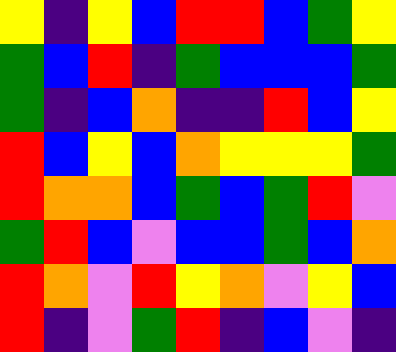[["yellow", "indigo", "yellow", "blue", "red", "red", "blue", "green", "yellow"], ["green", "blue", "red", "indigo", "green", "blue", "blue", "blue", "green"], ["green", "indigo", "blue", "orange", "indigo", "indigo", "red", "blue", "yellow"], ["red", "blue", "yellow", "blue", "orange", "yellow", "yellow", "yellow", "green"], ["red", "orange", "orange", "blue", "green", "blue", "green", "red", "violet"], ["green", "red", "blue", "violet", "blue", "blue", "green", "blue", "orange"], ["red", "orange", "violet", "red", "yellow", "orange", "violet", "yellow", "blue"], ["red", "indigo", "violet", "green", "red", "indigo", "blue", "violet", "indigo"]]